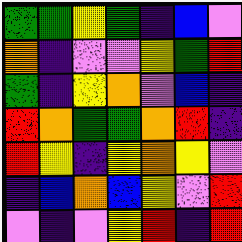[["green", "green", "yellow", "green", "indigo", "blue", "violet"], ["orange", "indigo", "violet", "violet", "yellow", "green", "red"], ["green", "indigo", "yellow", "orange", "violet", "blue", "indigo"], ["red", "orange", "green", "green", "orange", "red", "indigo"], ["red", "yellow", "indigo", "yellow", "orange", "yellow", "violet"], ["indigo", "blue", "orange", "blue", "yellow", "violet", "red"], ["violet", "indigo", "violet", "yellow", "red", "indigo", "red"]]